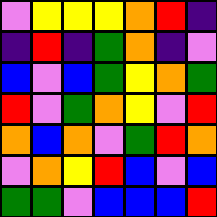[["violet", "yellow", "yellow", "yellow", "orange", "red", "indigo"], ["indigo", "red", "indigo", "green", "orange", "indigo", "violet"], ["blue", "violet", "blue", "green", "yellow", "orange", "green"], ["red", "violet", "green", "orange", "yellow", "violet", "red"], ["orange", "blue", "orange", "violet", "green", "red", "orange"], ["violet", "orange", "yellow", "red", "blue", "violet", "blue"], ["green", "green", "violet", "blue", "blue", "blue", "red"]]